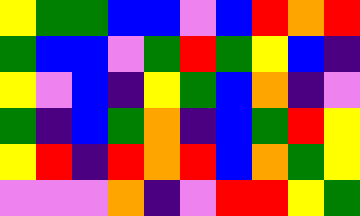[["yellow", "green", "green", "blue", "blue", "violet", "blue", "red", "orange", "red"], ["green", "blue", "blue", "violet", "green", "red", "green", "yellow", "blue", "indigo"], ["yellow", "violet", "blue", "indigo", "yellow", "green", "blue", "orange", "indigo", "violet"], ["green", "indigo", "blue", "green", "orange", "indigo", "blue", "green", "red", "yellow"], ["yellow", "red", "indigo", "red", "orange", "red", "blue", "orange", "green", "yellow"], ["violet", "violet", "violet", "orange", "indigo", "violet", "red", "red", "yellow", "green"]]